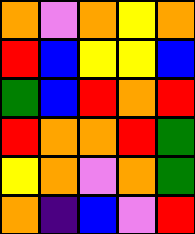[["orange", "violet", "orange", "yellow", "orange"], ["red", "blue", "yellow", "yellow", "blue"], ["green", "blue", "red", "orange", "red"], ["red", "orange", "orange", "red", "green"], ["yellow", "orange", "violet", "orange", "green"], ["orange", "indigo", "blue", "violet", "red"]]